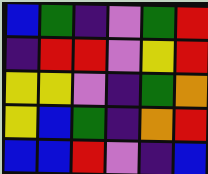[["blue", "green", "indigo", "violet", "green", "red"], ["indigo", "red", "red", "violet", "yellow", "red"], ["yellow", "yellow", "violet", "indigo", "green", "orange"], ["yellow", "blue", "green", "indigo", "orange", "red"], ["blue", "blue", "red", "violet", "indigo", "blue"]]